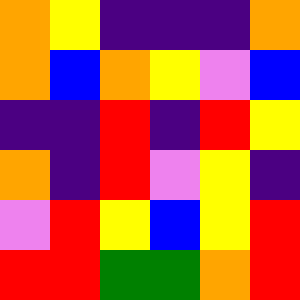[["orange", "yellow", "indigo", "indigo", "indigo", "orange"], ["orange", "blue", "orange", "yellow", "violet", "blue"], ["indigo", "indigo", "red", "indigo", "red", "yellow"], ["orange", "indigo", "red", "violet", "yellow", "indigo"], ["violet", "red", "yellow", "blue", "yellow", "red"], ["red", "red", "green", "green", "orange", "red"]]